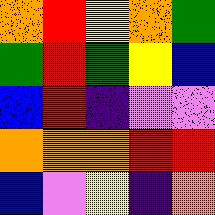[["orange", "red", "yellow", "orange", "green"], ["green", "red", "green", "yellow", "blue"], ["blue", "red", "indigo", "violet", "violet"], ["orange", "orange", "orange", "red", "red"], ["blue", "violet", "yellow", "indigo", "orange"]]